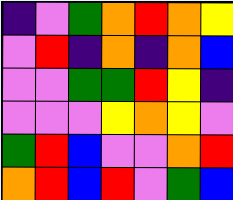[["indigo", "violet", "green", "orange", "red", "orange", "yellow"], ["violet", "red", "indigo", "orange", "indigo", "orange", "blue"], ["violet", "violet", "green", "green", "red", "yellow", "indigo"], ["violet", "violet", "violet", "yellow", "orange", "yellow", "violet"], ["green", "red", "blue", "violet", "violet", "orange", "red"], ["orange", "red", "blue", "red", "violet", "green", "blue"]]